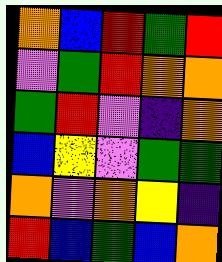[["orange", "blue", "red", "green", "red"], ["violet", "green", "red", "orange", "orange"], ["green", "red", "violet", "indigo", "orange"], ["blue", "yellow", "violet", "green", "green"], ["orange", "violet", "orange", "yellow", "indigo"], ["red", "blue", "green", "blue", "orange"]]